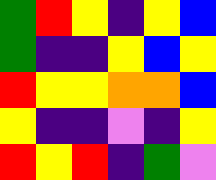[["green", "red", "yellow", "indigo", "yellow", "blue"], ["green", "indigo", "indigo", "yellow", "blue", "yellow"], ["red", "yellow", "yellow", "orange", "orange", "blue"], ["yellow", "indigo", "indigo", "violet", "indigo", "yellow"], ["red", "yellow", "red", "indigo", "green", "violet"]]